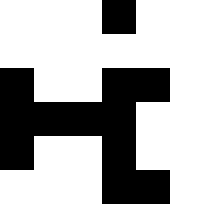[["white", "white", "white", "black", "white", "white"], ["white", "white", "white", "white", "white", "white"], ["black", "white", "white", "black", "black", "white"], ["black", "black", "black", "black", "white", "white"], ["black", "white", "white", "black", "white", "white"], ["white", "white", "white", "black", "black", "white"]]